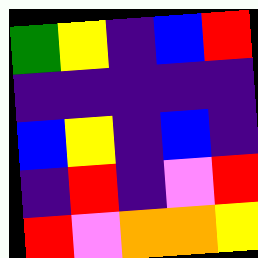[["green", "yellow", "indigo", "blue", "red"], ["indigo", "indigo", "indigo", "indigo", "indigo"], ["blue", "yellow", "indigo", "blue", "indigo"], ["indigo", "red", "indigo", "violet", "red"], ["red", "violet", "orange", "orange", "yellow"]]